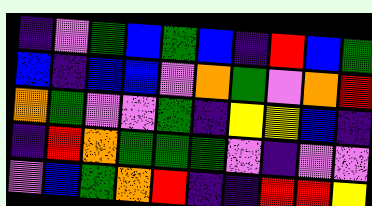[["indigo", "violet", "green", "blue", "green", "blue", "indigo", "red", "blue", "green"], ["blue", "indigo", "blue", "blue", "violet", "orange", "green", "violet", "orange", "red"], ["orange", "green", "violet", "violet", "green", "indigo", "yellow", "yellow", "blue", "indigo"], ["indigo", "red", "orange", "green", "green", "green", "violet", "indigo", "violet", "violet"], ["violet", "blue", "green", "orange", "red", "indigo", "indigo", "red", "red", "yellow"]]